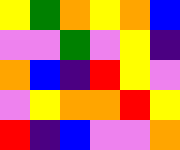[["yellow", "green", "orange", "yellow", "orange", "blue"], ["violet", "violet", "green", "violet", "yellow", "indigo"], ["orange", "blue", "indigo", "red", "yellow", "violet"], ["violet", "yellow", "orange", "orange", "red", "yellow"], ["red", "indigo", "blue", "violet", "violet", "orange"]]